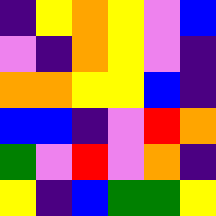[["indigo", "yellow", "orange", "yellow", "violet", "blue"], ["violet", "indigo", "orange", "yellow", "violet", "indigo"], ["orange", "orange", "yellow", "yellow", "blue", "indigo"], ["blue", "blue", "indigo", "violet", "red", "orange"], ["green", "violet", "red", "violet", "orange", "indigo"], ["yellow", "indigo", "blue", "green", "green", "yellow"]]